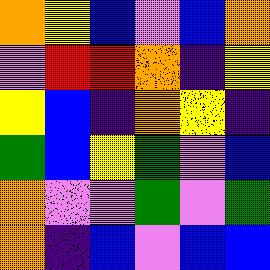[["orange", "yellow", "blue", "violet", "blue", "orange"], ["violet", "red", "red", "orange", "indigo", "yellow"], ["yellow", "blue", "indigo", "orange", "yellow", "indigo"], ["green", "blue", "yellow", "green", "violet", "blue"], ["orange", "violet", "violet", "green", "violet", "green"], ["orange", "indigo", "blue", "violet", "blue", "blue"]]